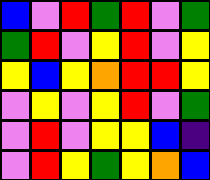[["blue", "violet", "red", "green", "red", "violet", "green"], ["green", "red", "violet", "yellow", "red", "violet", "yellow"], ["yellow", "blue", "yellow", "orange", "red", "red", "yellow"], ["violet", "yellow", "violet", "yellow", "red", "violet", "green"], ["violet", "red", "violet", "yellow", "yellow", "blue", "indigo"], ["violet", "red", "yellow", "green", "yellow", "orange", "blue"]]